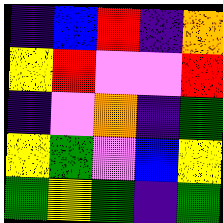[["indigo", "blue", "red", "indigo", "orange"], ["yellow", "red", "violet", "violet", "red"], ["indigo", "violet", "orange", "indigo", "green"], ["yellow", "green", "violet", "blue", "yellow"], ["green", "yellow", "green", "indigo", "green"]]